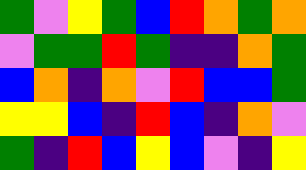[["green", "violet", "yellow", "green", "blue", "red", "orange", "green", "orange"], ["violet", "green", "green", "red", "green", "indigo", "indigo", "orange", "green"], ["blue", "orange", "indigo", "orange", "violet", "red", "blue", "blue", "green"], ["yellow", "yellow", "blue", "indigo", "red", "blue", "indigo", "orange", "violet"], ["green", "indigo", "red", "blue", "yellow", "blue", "violet", "indigo", "yellow"]]